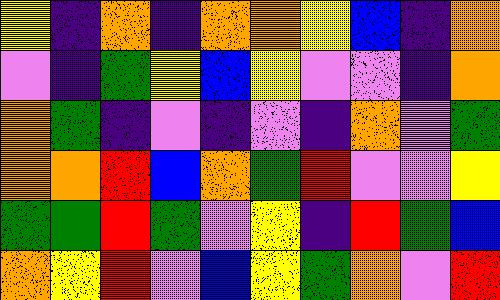[["yellow", "indigo", "orange", "indigo", "orange", "orange", "yellow", "blue", "indigo", "orange"], ["violet", "indigo", "green", "yellow", "blue", "yellow", "violet", "violet", "indigo", "orange"], ["orange", "green", "indigo", "violet", "indigo", "violet", "indigo", "orange", "violet", "green"], ["orange", "orange", "red", "blue", "orange", "green", "red", "violet", "violet", "yellow"], ["green", "green", "red", "green", "violet", "yellow", "indigo", "red", "green", "blue"], ["orange", "yellow", "red", "violet", "blue", "yellow", "green", "orange", "violet", "red"]]